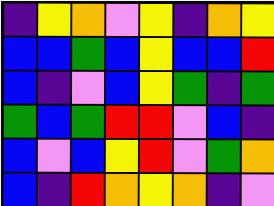[["indigo", "yellow", "orange", "violet", "yellow", "indigo", "orange", "yellow"], ["blue", "blue", "green", "blue", "yellow", "blue", "blue", "red"], ["blue", "indigo", "violet", "blue", "yellow", "green", "indigo", "green"], ["green", "blue", "green", "red", "red", "violet", "blue", "indigo"], ["blue", "violet", "blue", "yellow", "red", "violet", "green", "orange"], ["blue", "indigo", "red", "orange", "yellow", "orange", "indigo", "violet"]]